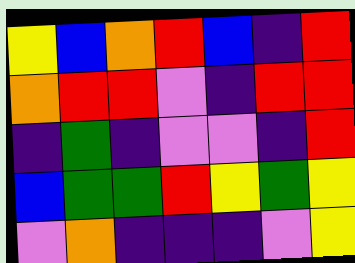[["yellow", "blue", "orange", "red", "blue", "indigo", "red"], ["orange", "red", "red", "violet", "indigo", "red", "red"], ["indigo", "green", "indigo", "violet", "violet", "indigo", "red"], ["blue", "green", "green", "red", "yellow", "green", "yellow"], ["violet", "orange", "indigo", "indigo", "indigo", "violet", "yellow"]]